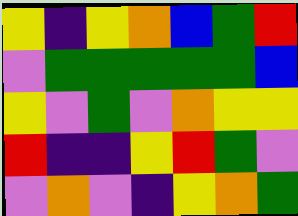[["yellow", "indigo", "yellow", "orange", "blue", "green", "red"], ["violet", "green", "green", "green", "green", "green", "blue"], ["yellow", "violet", "green", "violet", "orange", "yellow", "yellow"], ["red", "indigo", "indigo", "yellow", "red", "green", "violet"], ["violet", "orange", "violet", "indigo", "yellow", "orange", "green"]]